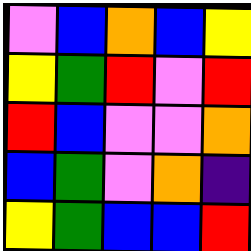[["violet", "blue", "orange", "blue", "yellow"], ["yellow", "green", "red", "violet", "red"], ["red", "blue", "violet", "violet", "orange"], ["blue", "green", "violet", "orange", "indigo"], ["yellow", "green", "blue", "blue", "red"]]